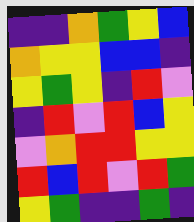[["indigo", "indigo", "orange", "green", "yellow", "blue"], ["orange", "yellow", "yellow", "blue", "blue", "indigo"], ["yellow", "green", "yellow", "indigo", "red", "violet"], ["indigo", "red", "violet", "red", "blue", "yellow"], ["violet", "orange", "red", "red", "yellow", "yellow"], ["red", "blue", "red", "violet", "red", "green"], ["yellow", "green", "indigo", "indigo", "green", "indigo"]]